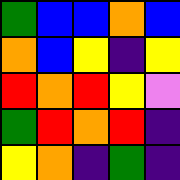[["green", "blue", "blue", "orange", "blue"], ["orange", "blue", "yellow", "indigo", "yellow"], ["red", "orange", "red", "yellow", "violet"], ["green", "red", "orange", "red", "indigo"], ["yellow", "orange", "indigo", "green", "indigo"]]